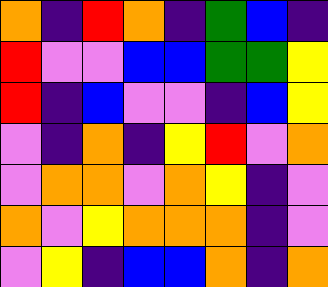[["orange", "indigo", "red", "orange", "indigo", "green", "blue", "indigo"], ["red", "violet", "violet", "blue", "blue", "green", "green", "yellow"], ["red", "indigo", "blue", "violet", "violet", "indigo", "blue", "yellow"], ["violet", "indigo", "orange", "indigo", "yellow", "red", "violet", "orange"], ["violet", "orange", "orange", "violet", "orange", "yellow", "indigo", "violet"], ["orange", "violet", "yellow", "orange", "orange", "orange", "indigo", "violet"], ["violet", "yellow", "indigo", "blue", "blue", "orange", "indigo", "orange"]]